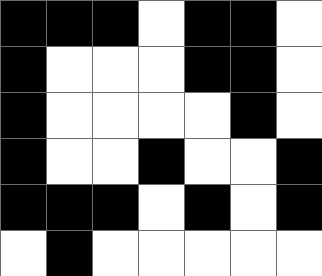[["black", "black", "black", "white", "black", "black", "white"], ["black", "white", "white", "white", "black", "black", "white"], ["black", "white", "white", "white", "white", "black", "white"], ["black", "white", "white", "black", "white", "white", "black"], ["black", "black", "black", "white", "black", "white", "black"], ["white", "black", "white", "white", "white", "white", "white"]]